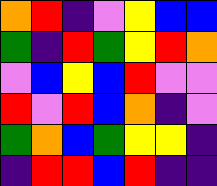[["orange", "red", "indigo", "violet", "yellow", "blue", "blue"], ["green", "indigo", "red", "green", "yellow", "red", "orange"], ["violet", "blue", "yellow", "blue", "red", "violet", "violet"], ["red", "violet", "red", "blue", "orange", "indigo", "violet"], ["green", "orange", "blue", "green", "yellow", "yellow", "indigo"], ["indigo", "red", "red", "blue", "red", "indigo", "indigo"]]